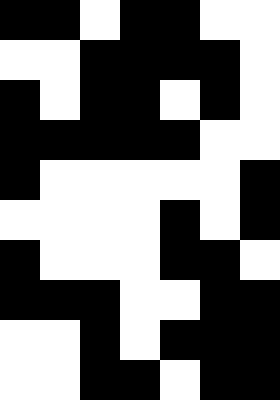[["black", "black", "white", "black", "black", "white", "white"], ["white", "white", "black", "black", "black", "black", "white"], ["black", "white", "black", "black", "white", "black", "white"], ["black", "black", "black", "black", "black", "white", "white"], ["black", "white", "white", "white", "white", "white", "black"], ["white", "white", "white", "white", "black", "white", "black"], ["black", "white", "white", "white", "black", "black", "white"], ["black", "black", "black", "white", "white", "black", "black"], ["white", "white", "black", "white", "black", "black", "black"], ["white", "white", "black", "black", "white", "black", "black"]]